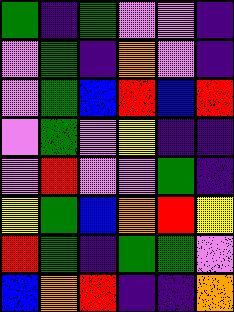[["green", "indigo", "green", "violet", "violet", "indigo"], ["violet", "green", "indigo", "orange", "violet", "indigo"], ["violet", "green", "blue", "red", "blue", "red"], ["violet", "green", "violet", "yellow", "indigo", "indigo"], ["violet", "red", "violet", "violet", "green", "indigo"], ["yellow", "green", "blue", "orange", "red", "yellow"], ["red", "green", "indigo", "green", "green", "violet"], ["blue", "orange", "red", "indigo", "indigo", "orange"]]